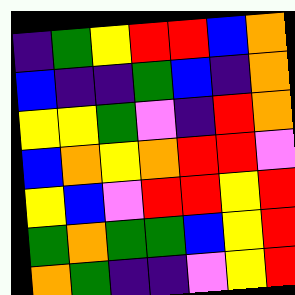[["indigo", "green", "yellow", "red", "red", "blue", "orange"], ["blue", "indigo", "indigo", "green", "blue", "indigo", "orange"], ["yellow", "yellow", "green", "violet", "indigo", "red", "orange"], ["blue", "orange", "yellow", "orange", "red", "red", "violet"], ["yellow", "blue", "violet", "red", "red", "yellow", "red"], ["green", "orange", "green", "green", "blue", "yellow", "red"], ["orange", "green", "indigo", "indigo", "violet", "yellow", "red"]]